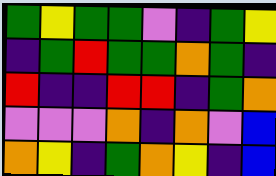[["green", "yellow", "green", "green", "violet", "indigo", "green", "yellow"], ["indigo", "green", "red", "green", "green", "orange", "green", "indigo"], ["red", "indigo", "indigo", "red", "red", "indigo", "green", "orange"], ["violet", "violet", "violet", "orange", "indigo", "orange", "violet", "blue"], ["orange", "yellow", "indigo", "green", "orange", "yellow", "indigo", "blue"]]